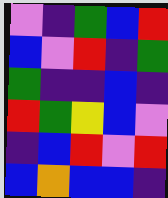[["violet", "indigo", "green", "blue", "red"], ["blue", "violet", "red", "indigo", "green"], ["green", "indigo", "indigo", "blue", "indigo"], ["red", "green", "yellow", "blue", "violet"], ["indigo", "blue", "red", "violet", "red"], ["blue", "orange", "blue", "blue", "indigo"]]